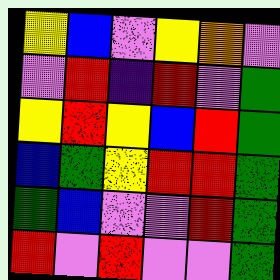[["yellow", "blue", "violet", "yellow", "orange", "violet"], ["violet", "red", "indigo", "red", "violet", "green"], ["yellow", "red", "yellow", "blue", "red", "green"], ["blue", "green", "yellow", "red", "red", "green"], ["green", "blue", "violet", "violet", "red", "green"], ["red", "violet", "red", "violet", "violet", "green"]]